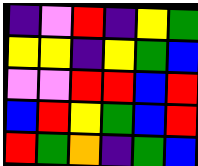[["indigo", "violet", "red", "indigo", "yellow", "green"], ["yellow", "yellow", "indigo", "yellow", "green", "blue"], ["violet", "violet", "red", "red", "blue", "red"], ["blue", "red", "yellow", "green", "blue", "red"], ["red", "green", "orange", "indigo", "green", "blue"]]